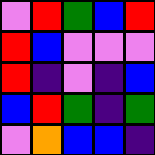[["violet", "red", "green", "blue", "red"], ["red", "blue", "violet", "violet", "violet"], ["red", "indigo", "violet", "indigo", "blue"], ["blue", "red", "green", "indigo", "green"], ["violet", "orange", "blue", "blue", "indigo"]]